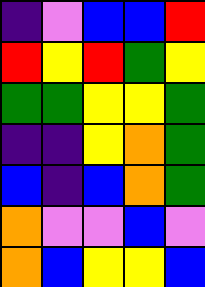[["indigo", "violet", "blue", "blue", "red"], ["red", "yellow", "red", "green", "yellow"], ["green", "green", "yellow", "yellow", "green"], ["indigo", "indigo", "yellow", "orange", "green"], ["blue", "indigo", "blue", "orange", "green"], ["orange", "violet", "violet", "blue", "violet"], ["orange", "blue", "yellow", "yellow", "blue"]]